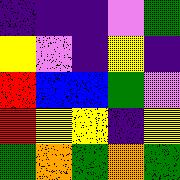[["indigo", "indigo", "indigo", "violet", "green"], ["yellow", "violet", "indigo", "yellow", "indigo"], ["red", "blue", "blue", "green", "violet"], ["red", "yellow", "yellow", "indigo", "yellow"], ["green", "orange", "green", "orange", "green"]]